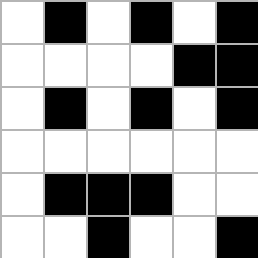[["white", "black", "white", "black", "white", "black"], ["white", "white", "white", "white", "black", "black"], ["white", "black", "white", "black", "white", "black"], ["white", "white", "white", "white", "white", "white"], ["white", "black", "black", "black", "white", "white"], ["white", "white", "black", "white", "white", "black"]]